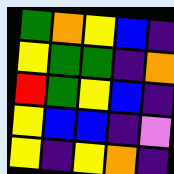[["green", "orange", "yellow", "blue", "indigo"], ["yellow", "green", "green", "indigo", "orange"], ["red", "green", "yellow", "blue", "indigo"], ["yellow", "blue", "blue", "indigo", "violet"], ["yellow", "indigo", "yellow", "orange", "indigo"]]